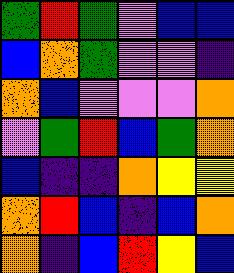[["green", "red", "green", "violet", "blue", "blue"], ["blue", "orange", "green", "violet", "violet", "indigo"], ["orange", "blue", "violet", "violet", "violet", "orange"], ["violet", "green", "red", "blue", "green", "orange"], ["blue", "indigo", "indigo", "orange", "yellow", "yellow"], ["orange", "red", "blue", "indigo", "blue", "orange"], ["orange", "indigo", "blue", "red", "yellow", "blue"]]